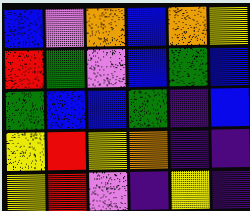[["blue", "violet", "orange", "blue", "orange", "yellow"], ["red", "green", "violet", "blue", "green", "blue"], ["green", "blue", "blue", "green", "indigo", "blue"], ["yellow", "red", "yellow", "orange", "indigo", "indigo"], ["yellow", "red", "violet", "indigo", "yellow", "indigo"]]